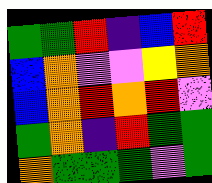[["green", "green", "red", "indigo", "blue", "red"], ["blue", "orange", "violet", "violet", "yellow", "orange"], ["blue", "orange", "red", "orange", "red", "violet"], ["green", "orange", "indigo", "red", "green", "green"], ["orange", "green", "green", "green", "violet", "green"]]